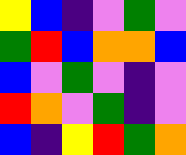[["yellow", "blue", "indigo", "violet", "green", "violet"], ["green", "red", "blue", "orange", "orange", "blue"], ["blue", "violet", "green", "violet", "indigo", "violet"], ["red", "orange", "violet", "green", "indigo", "violet"], ["blue", "indigo", "yellow", "red", "green", "orange"]]